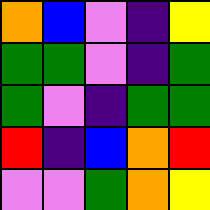[["orange", "blue", "violet", "indigo", "yellow"], ["green", "green", "violet", "indigo", "green"], ["green", "violet", "indigo", "green", "green"], ["red", "indigo", "blue", "orange", "red"], ["violet", "violet", "green", "orange", "yellow"]]